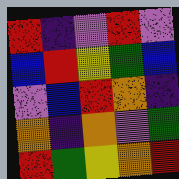[["red", "indigo", "violet", "red", "violet"], ["blue", "red", "yellow", "green", "blue"], ["violet", "blue", "red", "orange", "indigo"], ["orange", "indigo", "orange", "violet", "green"], ["red", "green", "yellow", "orange", "red"]]